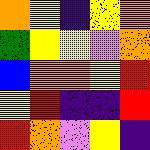[["orange", "yellow", "indigo", "yellow", "orange"], ["green", "yellow", "yellow", "violet", "orange"], ["blue", "orange", "orange", "yellow", "red"], ["yellow", "red", "indigo", "indigo", "red"], ["red", "orange", "violet", "yellow", "indigo"]]